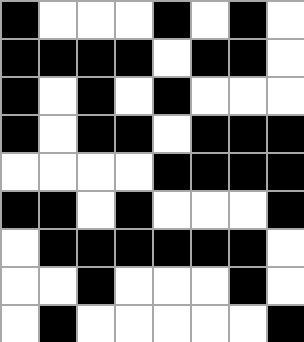[["black", "white", "white", "white", "black", "white", "black", "white"], ["black", "black", "black", "black", "white", "black", "black", "white"], ["black", "white", "black", "white", "black", "white", "white", "white"], ["black", "white", "black", "black", "white", "black", "black", "black"], ["white", "white", "white", "white", "black", "black", "black", "black"], ["black", "black", "white", "black", "white", "white", "white", "black"], ["white", "black", "black", "black", "black", "black", "black", "white"], ["white", "white", "black", "white", "white", "white", "black", "white"], ["white", "black", "white", "white", "white", "white", "white", "black"]]